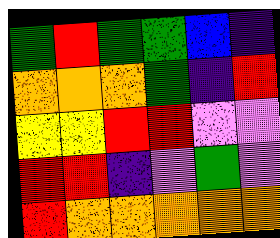[["green", "red", "green", "green", "blue", "indigo"], ["orange", "orange", "orange", "green", "indigo", "red"], ["yellow", "yellow", "red", "red", "violet", "violet"], ["red", "red", "indigo", "violet", "green", "violet"], ["red", "orange", "orange", "orange", "orange", "orange"]]